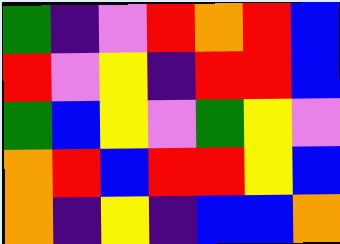[["green", "indigo", "violet", "red", "orange", "red", "blue"], ["red", "violet", "yellow", "indigo", "red", "red", "blue"], ["green", "blue", "yellow", "violet", "green", "yellow", "violet"], ["orange", "red", "blue", "red", "red", "yellow", "blue"], ["orange", "indigo", "yellow", "indigo", "blue", "blue", "orange"]]